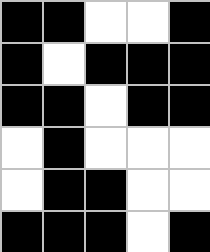[["black", "black", "white", "white", "black"], ["black", "white", "black", "black", "black"], ["black", "black", "white", "black", "black"], ["white", "black", "white", "white", "white"], ["white", "black", "black", "white", "white"], ["black", "black", "black", "white", "black"]]